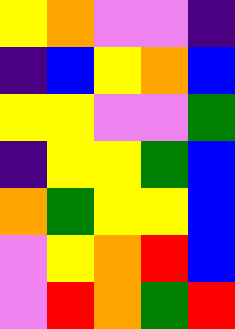[["yellow", "orange", "violet", "violet", "indigo"], ["indigo", "blue", "yellow", "orange", "blue"], ["yellow", "yellow", "violet", "violet", "green"], ["indigo", "yellow", "yellow", "green", "blue"], ["orange", "green", "yellow", "yellow", "blue"], ["violet", "yellow", "orange", "red", "blue"], ["violet", "red", "orange", "green", "red"]]